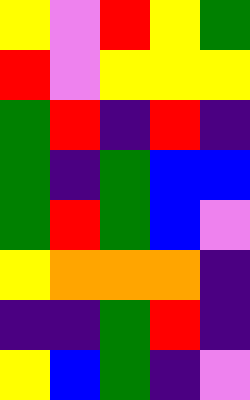[["yellow", "violet", "red", "yellow", "green"], ["red", "violet", "yellow", "yellow", "yellow"], ["green", "red", "indigo", "red", "indigo"], ["green", "indigo", "green", "blue", "blue"], ["green", "red", "green", "blue", "violet"], ["yellow", "orange", "orange", "orange", "indigo"], ["indigo", "indigo", "green", "red", "indigo"], ["yellow", "blue", "green", "indigo", "violet"]]